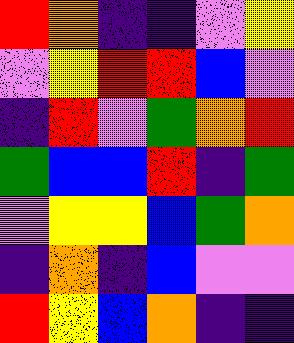[["red", "orange", "indigo", "indigo", "violet", "yellow"], ["violet", "yellow", "red", "red", "blue", "violet"], ["indigo", "red", "violet", "green", "orange", "red"], ["green", "blue", "blue", "red", "indigo", "green"], ["violet", "yellow", "yellow", "blue", "green", "orange"], ["indigo", "orange", "indigo", "blue", "violet", "violet"], ["red", "yellow", "blue", "orange", "indigo", "indigo"]]